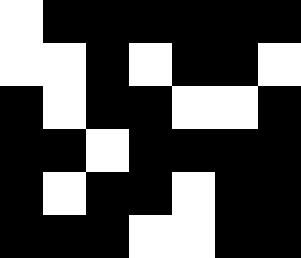[["white", "black", "black", "black", "black", "black", "black"], ["white", "white", "black", "white", "black", "black", "white"], ["black", "white", "black", "black", "white", "white", "black"], ["black", "black", "white", "black", "black", "black", "black"], ["black", "white", "black", "black", "white", "black", "black"], ["black", "black", "black", "white", "white", "black", "black"]]